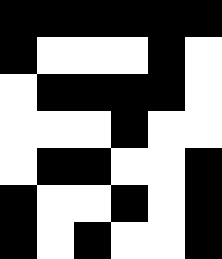[["black", "black", "black", "black", "black", "black"], ["black", "white", "white", "white", "black", "white"], ["white", "black", "black", "black", "black", "white"], ["white", "white", "white", "black", "white", "white"], ["white", "black", "black", "white", "white", "black"], ["black", "white", "white", "black", "white", "black"], ["black", "white", "black", "white", "white", "black"]]